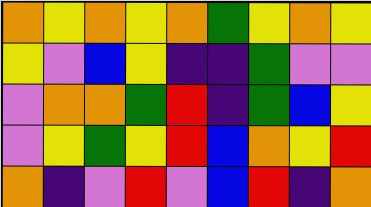[["orange", "yellow", "orange", "yellow", "orange", "green", "yellow", "orange", "yellow"], ["yellow", "violet", "blue", "yellow", "indigo", "indigo", "green", "violet", "violet"], ["violet", "orange", "orange", "green", "red", "indigo", "green", "blue", "yellow"], ["violet", "yellow", "green", "yellow", "red", "blue", "orange", "yellow", "red"], ["orange", "indigo", "violet", "red", "violet", "blue", "red", "indigo", "orange"]]